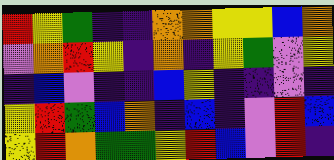[["red", "yellow", "green", "indigo", "indigo", "orange", "orange", "yellow", "yellow", "blue", "orange"], ["violet", "orange", "red", "yellow", "indigo", "orange", "indigo", "yellow", "green", "violet", "yellow"], ["indigo", "blue", "violet", "indigo", "indigo", "blue", "yellow", "indigo", "indigo", "violet", "indigo"], ["yellow", "red", "green", "blue", "orange", "indigo", "blue", "indigo", "violet", "red", "blue"], ["yellow", "red", "orange", "green", "green", "yellow", "red", "blue", "violet", "red", "indigo"]]